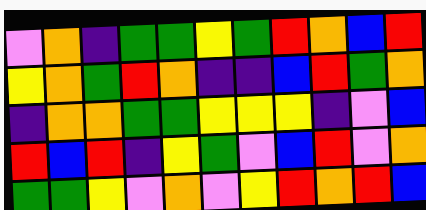[["violet", "orange", "indigo", "green", "green", "yellow", "green", "red", "orange", "blue", "red"], ["yellow", "orange", "green", "red", "orange", "indigo", "indigo", "blue", "red", "green", "orange"], ["indigo", "orange", "orange", "green", "green", "yellow", "yellow", "yellow", "indigo", "violet", "blue"], ["red", "blue", "red", "indigo", "yellow", "green", "violet", "blue", "red", "violet", "orange"], ["green", "green", "yellow", "violet", "orange", "violet", "yellow", "red", "orange", "red", "blue"]]